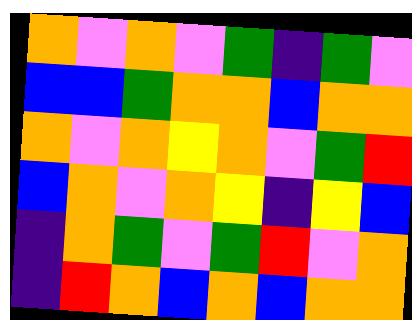[["orange", "violet", "orange", "violet", "green", "indigo", "green", "violet"], ["blue", "blue", "green", "orange", "orange", "blue", "orange", "orange"], ["orange", "violet", "orange", "yellow", "orange", "violet", "green", "red"], ["blue", "orange", "violet", "orange", "yellow", "indigo", "yellow", "blue"], ["indigo", "orange", "green", "violet", "green", "red", "violet", "orange"], ["indigo", "red", "orange", "blue", "orange", "blue", "orange", "orange"]]